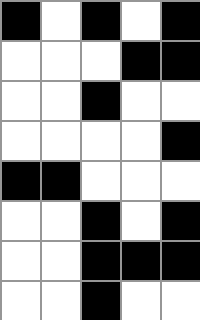[["black", "white", "black", "white", "black"], ["white", "white", "white", "black", "black"], ["white", "white", "black", "white", "white"], ["white", "white", "white", "white", "black"], ["black", "black", "white", "white", "white"], ["white", "white", "black", "white", "black"], ["white", "white", "black", "black", "black"], ["white", "white", "black", "white", "white"]]